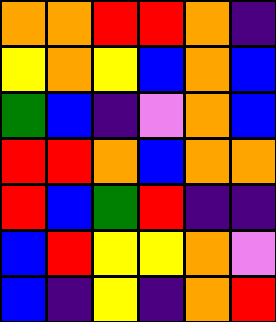[["orange", "orange", "red", "red", "orange", "indigo"], ["yellow", "orange", "yellow", "blue", "orange", "blue"], ["green", "blue", "indigo", "violet", "orange", "blue"], ["red", "red", "orange", "blue", "orange", "orange"], ["red", "blue", "green", "red", "indigo", "indigo"], ["blue", "red", "yellow", "yellow", "orange", "violet"], ["blue", "indigo", "yellow", "indigo", "orange", "red"]]